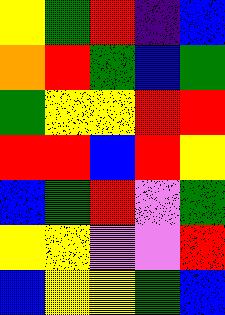[["yellow", "green", "red", "indigo", "blue"], ["orange", "red", "green", "blue", "green"], ["green", "yellow", "yellow", "red", "red"], ["red", "red", "blue", "red", "yellow"], ["blue", "green", "red", "violet", "green"], ["yellow", "yellow", "violet", "violet", "red"], ["blue", "yellow", "yellow", "green", "blue"]]